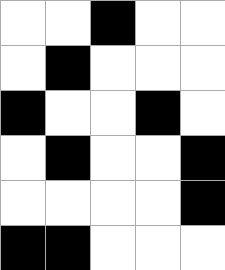[["white", "white", "black", "white", "white"], ["white", "black", "white", "white", "white"], ["black", "white", "white", "black", "white"], ["white", "black", "white", "white", "black"], ["white", "white", "white", "white", "black"], ["black", "black", "white", "white", "white"]]